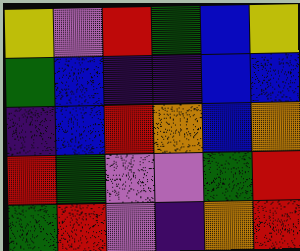[["yellow", "violet", "red", "green", "blue", "yellow"], ["green", "blue", "indigo", "indigo", "blue", "blue"], ["indigo", "blue", "red", "orange", "blue", "orange"], ["red", "green", "violet", "violet", "green", "red"], ["green", "red", "violet", "indigo", "orange", "red"]]